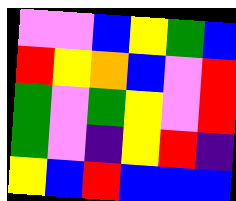[["violet", "violet", "blue", "yellow", "green", "blue"], ["red", "yellow", "orange", "blue", "violet", "red"], ["green", "violet", "green", "yellow", "violet", "red"], ["green", "violet", "indigo", "yellow", "red", "indigo"], ["yellow", "blue", "red", "blue", "blue", "blue"]]